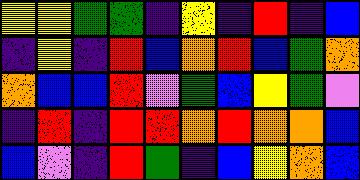[["yellow", "yellow", "green", "green", "indigo", "yellow", "indigo", "red", "indigo", "blue"], ["indigo", "yellow", "indigo", "red", "blue", "orange", "red", "blue", "green", "orange"], ["orange", "blue", "blue", "red", "violet", "green", "blue", "yellow", "green", "violet"], ["indigo", "red", "indigo", "red", "red", "orange", "red", "orange", "orange", "blue"], ["blue", "violet", "indigo", "red", "green", "indigo", "blue", "yellow", "orange", "blue"]]